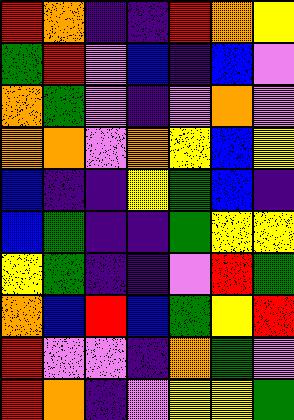[["red", "orange", "indigo", "indigo", "red", "orange", "yellow"], ["green", "red", "violet", "blue", "indigo", "blue", "violet"], ["orange", "green", "violet", "indigo", "violet", "orange", "violet"], ["orange", "orange", "violet", "orange", "yellow", "blue", "yellow"], ["blue", "indigo", "indigo", "yellow", "green", "blue", "indigo"], ["blue", "green", "indigo", "indigo", "green", "yellow", "yellow"], ["yellow", "green", "indigo", "indigo", "violet", "red", "green"], ["orange", "blue", "red", "blue", "green", "yellow", "red"], ["red", "violet", "violet", "indigo", "orange", "green", "violet"], ["red", "orange", "indigo", "violet", "yellow", "yellow", "green"]]